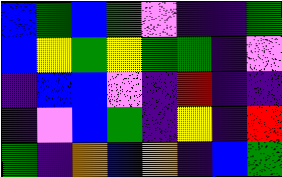[["blue", "green", "blue", "green", "violet", "indigo", "indigo", "green"], ["blue", "yellow", "green", "yellow", "green", "green", "indigo", "violet"], ["indigo", "blue", "blue", "violet", "indigo", "red", "indigo", "indigo"], ["indigo", "violet", "blue", "green", "indigo", "yellow", "indigo", "red"], ["green", "indigo", "orange", "blue", "orange", "indigo", "blue", "green"]]